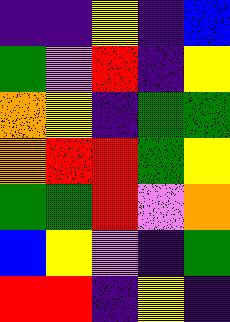[["indigo", "indigo", "yellow", "indigo", "blue"], ["green", "violet", "red", "indigo", "yellow"], ["orange", "yellow", "indigo", "green", "green"], ["orange", "red", "red", "green", "yellow"], ["green", "green", "red", "violet", "orange"], ["blue", "yellow", "violet", "indigo", "green"], ["red", "red", "indigo", "yellow", "indigo"]]